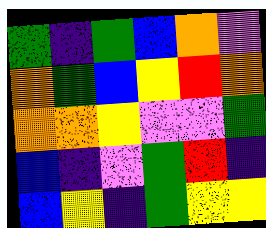[["green", "indigo", "green", "blue", "orange", "violet"], ["orange", "green", "blue", "yellow", "red", "orange"], ["orange", "orange", "yellow", "violet", "violet", "green"], ["blue", "indigo", "violet", "green", "red", "indigo"], ["blue", "yellow", "indigo", "green", "yellow", "yellow"]]